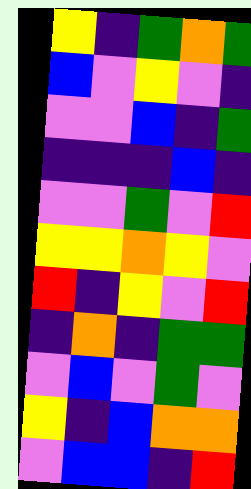[["yellow", "indigo", "green", "orange", "green"], ["blue", "violet", "yellow", "violet", "indigo"], ["violet", "violet", "blue", "indigo", "green"], ["indigo", "indigo", "indigo", "blue", "indigo"], ["violet", "violet", "green", "violet", "red"], ["yellow", "yellow", "orange", "yellow", "violet"], ["red", "indigo", "yellow", "violet", "red"], ["indigo", "orange", "indigo", "green", "green"], ["violet", "blue", "violet", "green", "violet"], ["yellow", "indigo", "blue", "orange", "orange"], ["violet", "blue", "blue", "indigo", "red"]]